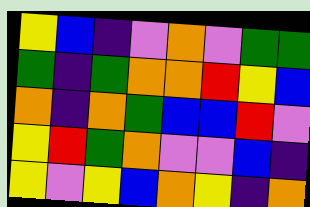[["yellow", "blue", "indigo", "violet", "orange", "violet", "green", "green"], ["green", "indigo", "green", "orange", "orange", "red", "yellow", "blue"], ["orange", "indigo", "orange", "green", "blue", "blue", "red", "violet"], ["yellow", "red", "green", "orange", "violet", "violet", "blue", "indigo"], ["yellow", "violet", "yellow", "blue", "orange", "yellow", "indigo", "orange"]]